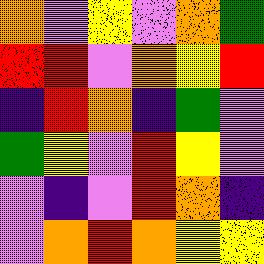[["orange", "violet", "yellow", "violet", "orange", "green"], ["red", "red", "violet", "orange", "yellow", "red"], ["indigo", "red", "orange", "indigo", "green", "violet"], ["green", "yellow", "violet", "red", "yellow", "violet"], ["violet", "indigo", "violet", "red", "orange", "indigo"], ["violet", "orange", "red", "orange", "yellow", "yellow"]]